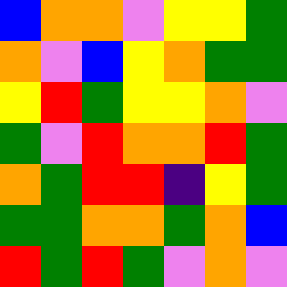[["blue", "orange", "orange", "violet", "yellow", "yellow", "green"], ["orange", "violet", "blue", "yellow", "orange", "green", "green"], ["yellow", "red", "green", "yellow", "yellow", "orange", "violet"], ["green", "violet", "red", "orange", "orange", "red", "green"], ["orange", "green", "red", "red", "indigo", "yellow", "green"], ["green", "green", "orange", "orange", "green", "orange", "blue"], ["red", "green", "red", "green", "violet", "orange", "violet"]]